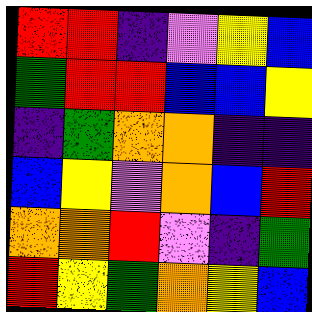[["red", "red", "indigo", "violet", "yellow", "blue"], ["green", "red", "red", "blue", "blue", "yellow"], ["indigo", "green", "orange", "orange", "indigo", "indigo"], ["blue", "yellow", "violet", "orange", "blue", "red"], ["orange", "orange", "red", "violet", "indigo", "green"], ["red", "yellow", "green", "orange", "yellow", "blue"]]